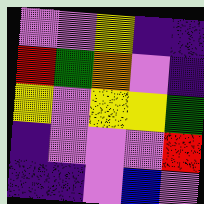[["violet", "violet", "yellow", "indigo", "indigo"], ["red", "green", "orange", "violet", "indigo"], ["yellow", "violet", "yellow", "yellow", "green"], ["indigo", "violet", "violet", "violet", "red"], ["indigo", "indigo", "violet", "blue", "violet"]]